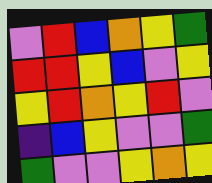[["violet", "red", "blue", "orange", "yellow", "green"], ["red", "red", "yellow", "blue", "violet", "yellow"], ["yellow", "red", "orange", "yellow", "red", "violet"], ["indigo", "blue", "yellow", "violet", "violet", "green"], ["green", "violet", "violet", "yellow", "orange", "yellow"]]